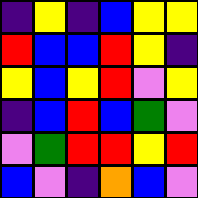[["indigo", "yellow", "indigo", "blue", "yellow", "yellow"], ["red", "blue", "blue", "red", "yellow", "indigo"], ["yellow", "blue", "yellow", "red", "violet", "yellow"], ["indigo", "blue", "red", "blue", "green", "violet"], ["violet", "green", "red", "red", "yellow", "red"], ["blue", "violet", "indigo", "orange", "blue", "violet"]]